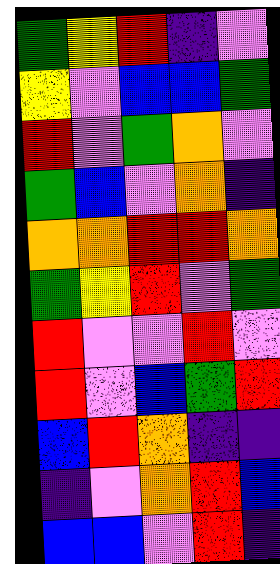[["green", "yellow", "red", "indigo", "violet"], ["yellow", "violet", "blue", "blue", "green"], ["red", "violet", "green", "orange", "violet"], ["green", "blue", "violet", "orange", "indigo"], ["orange", "orange", "red", "red", "orange"], ["green", "yellow", "red", "violet", "green"], ["red", "violet", "violet", "red", "violet"], ["red", "violet", "blue", "green", "red"], ["blue", "red", "orange", "indigo", "indigo"], ["indigo", "violet", "orange", "red", "blue"], ["blue", "blue", "violet", "red", "indigo"]]